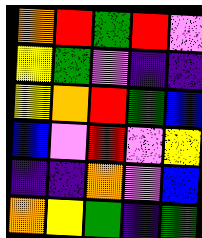[["orange", "red", "green", "red", "violet"], ["yellow", "green", "violet", "indigo", "indigo"], ["yellow", "orange", "red", "green", "blue"], ["blue", "violet", "red", "violet", "yellow"], ["indigo", "indigo", "orange", "violet", "blue"], ["orange", "yellow", "green", "indigo", "green"]]